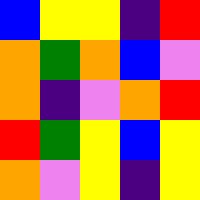[["blue", "yellow", "yellow", "indigo", "red"], ["orange", "green", "orange", "blue", "violet"], ["orange", "indigo", "violet", "orange", "red"], ["red", "green", "yellow", "blue", "yellow"], ["orange", "violet", "yellow", "indigo", "yellow"]]